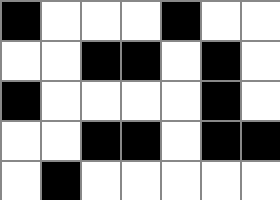[["black", "white", "white", "white", "black", "white", "white"], ["white", "white", "black", "black", "white", "black", "white"], ["black", "white", "white", "white", "white", "black", "white"], ["white", "white", "black", "black", "white", "black", "black"], ["white", "black", "white", "white", "white", "white", "white"]]